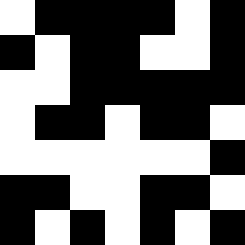[["white", "black", "black", "black", "black", "white", "black"], ["black", "white", "black", "black", "white", "white", "black"], ["white", "white", "black", "black", "black", "black", "black"], ["white", "black", "black", "white", "black", "black", "white"], ["white", "white", "white", "white", "white", "white", "black"], ["black", "black", "white", "white", "black", "black", "white"], ["black", "white", "black", "white", "black", "white", "black"]]